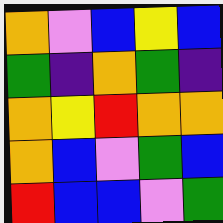[["orange", "violet", "blue", "yellow", "blue"], ["green", "indigo", "orange", "green", "indigo"], ["orange", "yellow", "red", "orange", "orange"], ["orange", "blue", "violet", "green", "blue"], ["red", "blue", "blue", "violet", "green"]]